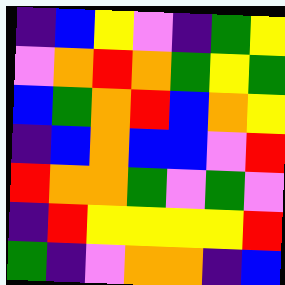[["indigo", "blue", "yellow", "violet", "indigo", "green", "yellow"], ["violet", "orange", "red", "orange", "green", "yellow", "green"], ["blue", "green", "orange", "red", "blue", "orange", "yellow"], ["indigo", "blue", "orange", "blue", "blue", "violet", "red"], ["red", "orange", "orange", "green", "violet", "green", "violet"], ["indigo", "red", "yellow", "yellow", "yellow", "yellow", "red"], ["green", "indigo", "violet", "orange", "orange", "indigo", "blue"]]